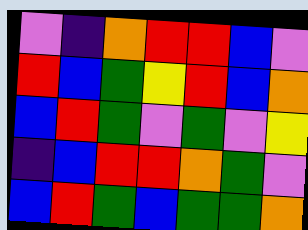[["violet", "indigo", "orange", "red", "red", "blue", "violet"], ["red", "blue", "green", "yellow", "red", "blue", "orange"], ["blue", "red", "green", "violet", "green", "violet", "yellow"], ["indigo", "blue", "red", "red", "orange", "green", "violet"], ["blue", "red", "green", "blue", "green", "green", "orange"]]